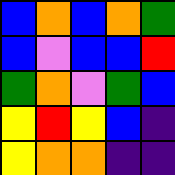[["blue", "orange", "blue", "orange", "green"], ["blue", "violet", "blue", "blue", "red"], ["green", "orange", "violet", "green", "blue"], ["yellow", "red", "yellow", "blue", "indigo"], ["yellow", "orange", "orange", "indigo", "indigo"]]